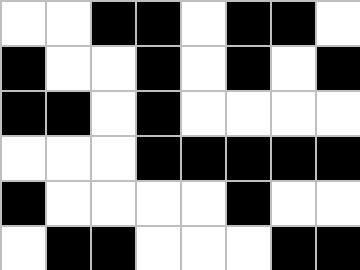[["white", "white", "black", "black", "white", "black", "black", "white"], ["black", "white", "white", "black", "white", "black", "white", "black"], ["black", "black", "white", "black", "white", "white", "white", "white"], ["white", "white", "white", "black", "black", "black", "black", "black"], ["black", "white", "white", "white", "white", "black", "white", "white"], ["white", "black", "black", "white", "white", "white", "black", "black"]]